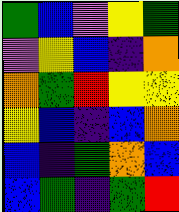[["green", "blue", "violet", "yellow", "green"], ["violet", "yellow", "blue", "indigo", "orange"], ["orange", "green", "red", "yellow", "yellow"], ["yellow", "blue", "indigo", "blue", "orange"], ["blue", "indigo", "green", "orange", "blue"], ["blue", "green", "indigo", "green", "red"]]